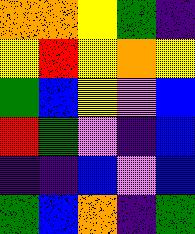[["orange", "orange", "yellow", "green", "indigo"], ["yellow", "red", "yellow", "orange", "yellow"], ["green", "blue", "yellow", "violet", "blue"], ["red", "green", "violet", "indigo", "blue"], ["indigo", "indigo", "blue", "violet", "blue"], ["green", "blue", "orange", "indigo", "green"]]